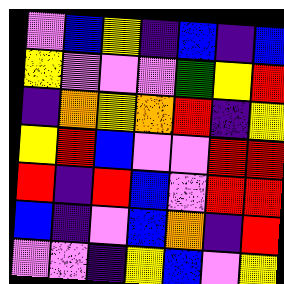[["violet", "blue", "yellow", "indigo", "blue", "indigo", "blue"], ["yellow", "violet", "violet", "violet", "green", "yellow", "red"], ["indigo", "orange", "yellow", "orange", "red", "indigo", "yellow"], ["yellow", "red", "blue", "violet", "violet", "red", "red"], ["red", "indigo", "red", "blue", "violet", "red", "red"], ["blue", "indigo", "violet", "blue", "orange", "indigo", "red"], ["violet", "violet", "indigo", "yellow", "blue", "violet", "yellow"]]